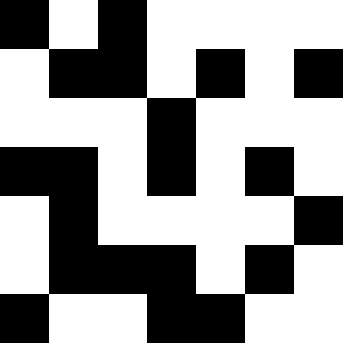[["black", "white", "black", "white", "white", "white", "white"], ["white", "black", "black", "white", "black", "white", "black"], ["white", "white", "white", "black", "white", "white", "white"], ["black", "black", "white", "black", "white", "black", "white"], ["white", "black", "white", "white", "white", "white", "black"], ["white", "black", "black", "black", "white", "black", "white"], ["black", "white", "white", "black", "black", "white", "white"]]